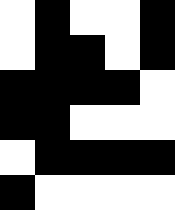[["white", "black", "white", "white", "black"], ["white", "black", "black", "white", "black"], ["black", "black", "black", "black", "white"], ["black", "black", "white", "white", "white"], ["white", "black", "black", "black", "black"], ["black", "white", "white", "white", "white"]]